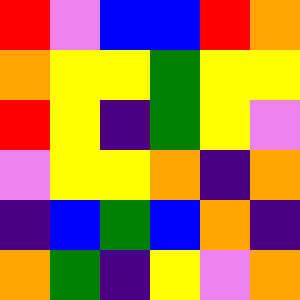[["red", "violet", "blue", "blue", "red", "orange"], ["orange", "yellow", "yellow", "green", "yellow", "yellow"], ["red", "yellow", "indigo", "green", "yellow", "violet"], ["violet", "yellow", "yellow", "orange", "indigo", "orange"], ["indigo", "blue", "green", "blue", "orange", "indigo"], ["orange", "green", "indigo", "yellow", "violet", "orange"]]